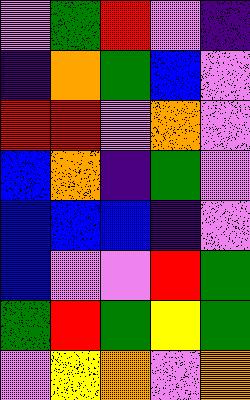[["violet", "green", "red", "violet", "indigo"], ["indigo", "orange", "green", "blue", "violet"], ["red", "red", "violet", "orange", "violet"], ["blue", "orange", "indigo", "green", "violet"], ["blue", "blue", "blue", "indigo", "violet"], ["blue", "violet", "violet", "red", "green"], ["green", "red", "green", "yellow", "green"], ["violet", "yellow", "orange", "violet", "orange"]]